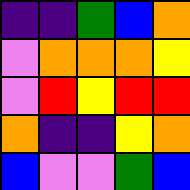[["indigo", "indigo", "green", "blue", "orange"], ["violet", "orange", "orange", "orange", "yellow"], ["violet", "red", "yellow", "red", "red"], ["orange", "indigo", "indigo", "yellow", "orange"], ["blue", "violet", "violet", "green", "blue"]]